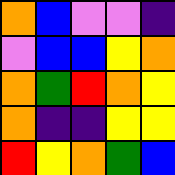[["orange", "blue", "violet", "violet", "indigo"], ["violet", "blue", "blue", "yellow", "orange"], ["orange", "green", "red", "orange", "yellow"], ["orange", "indigo", "indigo", "yellow", "yellow"], ["red", "yellow", "orange", "green", "blue"]]